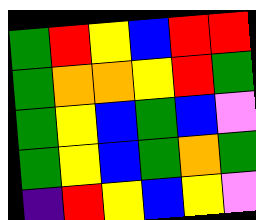[["green", "red", "yellow", "blue", "red", "red"], ["green", "orange", "orange", "yellow", "red", "green"], ["green", "yellow", "blue", "green", "blue", "violet"], ["green", "yellow", "blue", "green", "orange", "green"], ["indigo", "red", "yellow", "blue", "yellow", "violet"]]